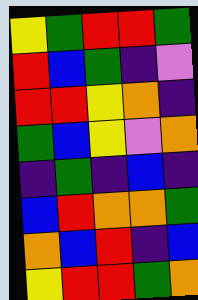[["yellow", "green", "red", "red", "green"], ["red", "blue", "green", "indigo", "violet"], ["red", "red", "yellow", "orange", "indigo"], ["green", "blue", "yellow", "violet", "orange"], ["indigo", "green", "indigo", "blue", "indigo"], ["blue", "red", "orange", "orange", "green"], ["orange", "blue", "red", "indigo", "blue"], ["yellow", "red", "red", "green", "orange"]]